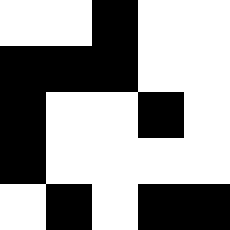[["white", "white", "black", "white", "white"], ["black", "black", "black", "white", "white"], ["black", "white", "white", "black", "white"], ["black", "white", "white", "white", "white"], ["white", "black", "white", "black", "black"]]